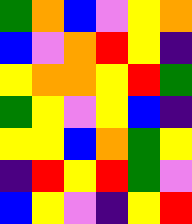[["green", "orange", "blue", "violet", "yellow", "orange"], ["blue", "violet", "orange", "red", "yellow", "indigo"], ["yellow", "orange", "orange", "yellow", "red", "green"], ["green", "yellow", "violet", "yellow", "blue", "indigo"], ["yellow", "yellow", "blue", "orange", "green", "yellow"], ["indigo", "red", "yellow", "red", "green", "violet"], ["blue", "yellow", "violet", "indigo", "yellow", "red"]]